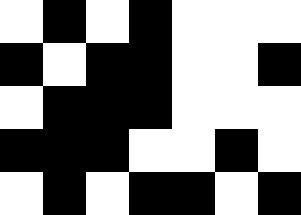[["white", "black", "white", "black", "white", "white", "white"], ["black", "white", "black", "black", "white", "white", "black"], ["white", "black", "black", "black", "white", "white", "white"], ["black", "black", "black", "white", "white", "black", "white"], ["white", "black", "white", "black", "black", "white", "black"]]